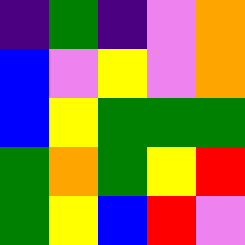[["indigo", "green", "indigo", "violet", "orange"], ["blue", "violet", "yellow", "violet", "orange"], ["blue", "yellow", "green", "green", "green"], ["green", "orange", "green", "yellow", "red"], ["green", "yellow", "blue", "red", "violet"]]